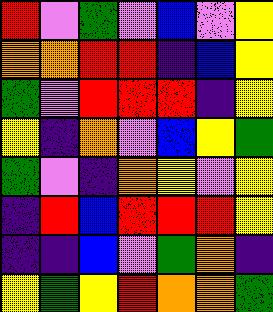[["red", "violet", "green", "violet", "blue", "violet", "yellow"], ["orange", "orange", "red", "red", "indigo", "blue", "yellow"], ["green", "violet", "red", "red", "red", "indigo", "yellow"], ["yellow", "indigo", "orange", "violet", "blue", "yellow", "green"], ["green", "violet", "indigo", "orange", "yellow", "violet", "yellow"], ["indigo", "red", "blue", "red", "red", "red", "yellow"], ["indigo", "indigo", "blue", "violet", "green", "orange", "indigo"], ["yellow", "green", "yellow", "red", "orange", "orange", "green"]]